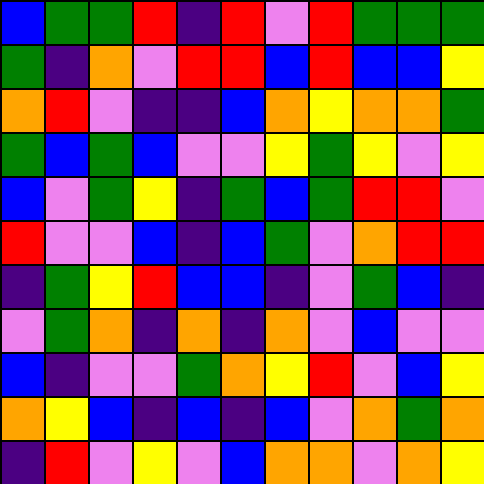[["blue", "green", "green", "red", "indigo", "red", "violet", "red", "green", "green", "green"], ["green", "indigo", "orange", "violet", "red", "red", "blue", "red", "blue", "blue", "yellow"], ["orange", "red", "violet", "indigo", "indigo", "blue", "orange", "yellow", "orange", "orange", "green"], ["green", "blue", "green", "blue", "violet", "violet", "yellow", "green", "yellow", "violet", "yellow"], ["blue", "violet", "green", "yellow", "indigo", "green", "blue", "green", "red", "red", "violet"], ["red", "violet", "violet", "blue", "indigo", "blue", "green", "violet", "orange", "red", "red"], ["indigo", "green", "yellow", "red", "blue", "blue", "indigo", "violet", "green", "blue", "indigo"], ["violet", "green", "orange", "indigo", "orange", "indigo", "orange", "violet", "blue", "violet", "violet"], ["blue", "indigo", "violet", "violet", "green", "orange", "yellow", "red", "violet", "blue", "yellow"], ["orange", "yellow", "blue", "indigo", "blue", "indigo", "blue", "violet", "orange", "green", "orange"], ["indigo", "red", "violet", "yellow", "violet", "blue", "orange", "orange", "violet", "orange", "yellow"]]